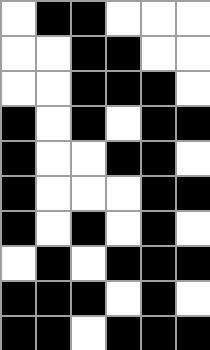[["white", "black", "black", "white", "white", "white"], ["white", "white", "black", "black", "white", "white"], ["white", "white", "black", "black", "black", "white"], ["black", "white", "black", "white", "black", "black"], ["black", "white", "white", "black", "black", "white"], ["black", "white", "white", "white", "black", "black"], ["black", "white", "black", "white", "black", "white"], ["white", "black", "white", "black", "black", "black"], ["black", "black", "black", "white", "black", "white"], ["black", "black", "white", "black", "black", "black"]]